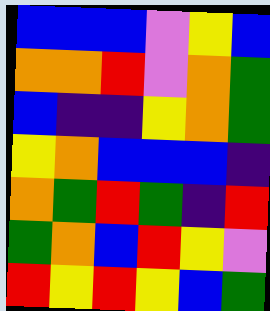[["blue", "blue", "blue", "violet", "yellow", "blue"], ["orange", "orange", "red", "violet", "orange", "green"], ["blue", "indigo", "indigo", "yellow", "orange", "green"], ["yellow", "orange", "blue", "blue", "blue", "indigo"], ["orange", "green", "red", "green", "indigo", "red"], ["green", "orange", "blue", "red", "yellow", "violet"], ["red", "yellow", "red", "yellow", "blue", "green"]]